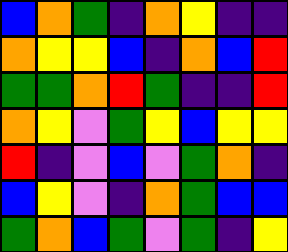[["blue", "orange", "green", "indigo", "orange", "yellow", "indigo", "indigo"], ["orange", "yellow", "yellow", "blue", "indigo", "orange", "blue", "red"], ["green", "green", "orange", "red", "green", "indigo", "indigo", "red"], ["orange", "yellow", "violet", "green", "yellow", "blue", "yellow", "yellow"], ["red", "indigo", "violet", "blue", "violet", "green", "orange", "indigo"], ["blue", "yellow", "violet", "indigo", "orange", "green", "blue", "blue"], ["green", "orange", "blue", "green", "violet", "green", "indigo", "yellow"]]